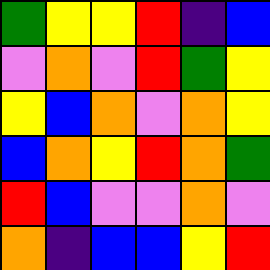[["green", "yellow", "yellow", "red", "indigo", "blue"], ["violet", "orange", "violet", "red", "green", "yellow"], ["yellow", "blue", "orange", "violet", "orange", "yellow"], ["blue", "orange", "yellow", "red", "orange", "green"], ["red", "blue", "violet", "violet", "orange", "violet"], ["orange", "indigo", "blue", "blue", "yellow", "red"]]